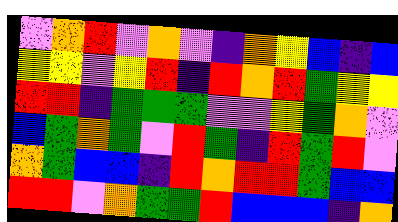[["violet", "orange", "red", "violet", "orange", "violet", "indigo", "orange", "yellow", "blue", "indigo", "blue"], ["yellow", "yellow", "violet", "yellow", "red", "indigo", "red", "orange", "red", "green", "yellow", "yellow"], ["red", "red", "indigo", "green", "green", "green", "violet", "violet", "yellow", "green", "orange", "violet"], ["blue", "green", "orange", "green", "violet", "red", "green", "indigo", "red", "green", "red", "violet"], ["orange", "green", "blue", "blue", "indigo", "red", "orange", "red", "red", "green", "blue", "blue"], ["red", "red", "violet", "orange", "green", "green", "red", "blue", "blue", "blue", "indigo", "orange"]]